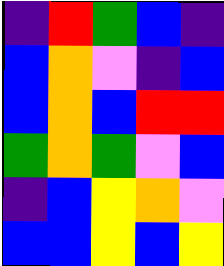[["indigo", "red", "green", "blue", "indigo"], ["blue", "orange", "violet", "indigo", "blue"], ["blue", "orange", "blue", "red", "red"], ["green", "orange", "green", "violet", "blue"], ["indigo", "blue", "yellow", "orange", "violet"], ["blue", "blue", "yellow", "blue", "yellow"]]